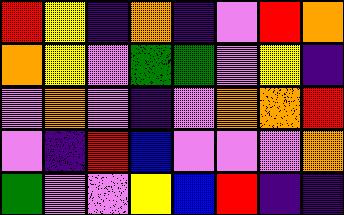[["red", "yellow", "indigo", "orange", "indigo", "violet", "red", "orange"], ["orange", "yellow", "violet", "green", "green", "violet", "yellow", "indigo"], ["violet", "orange", "violet", "indigo", "violet", "orange", "orange", "red"], ["violet", "indigo", "red", "blue", "violet", "violet", "violet", "orange"], ["green", "violet", "violet", "yellow", "blue", "red", "indigo", "indigo"]]